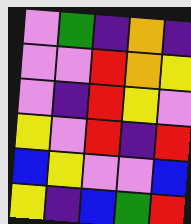[["violet", "green", "indigo", "orange", "indigo"], ["violet", "violet", "red", "orange", "yellow"], ["violet", "indigo", "red", "yellow", "violet"], ["yellow", "violet", "red", "indigo", "red"], ["blue", "yellow", "violet", "violet", "blue"], ["yellow", "indigo", "blue", "green", "red"]]